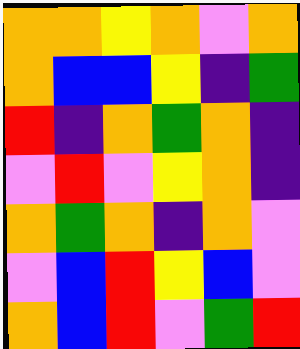[["orange", "orange", "yellow", "orange", "violet", "orange"], ["orange", "blue", "blue", "yellow", "indigo", "green"], ["red", "indigo", "orange", "green", "orange", "indigo"], ["violet", "red", "violet", "yellow", "orange", "indigo"], ["orange", "green", "orange", "indigo", "orange", "violet"], ["violet", "blue", "red", "yellow", "blue", "violet"], ["orange", "blue", "red", "violet", "green", "red"]]